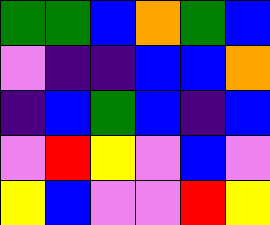[["green", "green", "blue", "orange", "green", "blue"], ["violet", "indigo", "indigo", "blue", "blue", "orange"], ["indigo", "blue", "green", "blue", "indigo", "blue"], ["violet", "red", "yellow", "violet", "blue", "violet"], ["yellow", "blue", "violet", "violet", "red", "yellow"]]